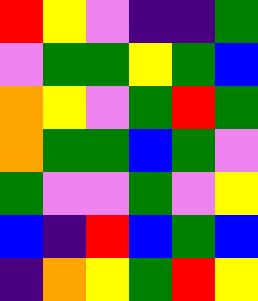[["red", "yellow", "violet", "indigo", "indigo", "green"], ["violet", "green", "green", "yellow", "green", "blue"], ["orange", "yellow", "violet", "green", "red", "green"], ["orange", "green", "green", "blue", "green", "violet"], ["green", "violet", "violet", "green", "violet", "yellow"], ["blue", "indigo", "red", "blue", "green", "blue"], ["indigo", "orange", "yellow", "green", "red", "yellow"]]